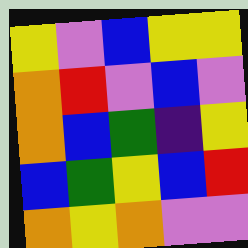[["yellow", "violet", "blue", "yellow", "yellow"], ["orange", "red", "violet", "blue", "violet"], ["orange", "blue", "green", "indigo", "yellow"], ["blue", "green", "yellow", "blue", "red"], ["orange", "yellow", "orange", "violet", "violet"]]